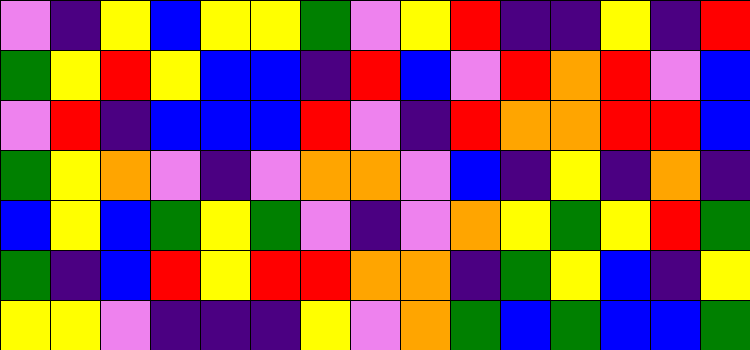[["violet", "indigo", "yellow", "blue", "yellow", "yellow", "green", "violet", "yellow", "red", "indigo", "indigo", "yellow", "indigo", "red"], ["green", "yellow", "red", "yellow", "blue", "blue", "indigo", "red", "blue", "violet", "red", "orange", "red", "violet", "blue"], ["violet", "red", "indigo", "blue", "blue", "blue", "red", "violet", "indigo", "red", "orange", "orange", "red", "red", "blue"], ["green", "yellow", "orange", "violet", "indigo", "violet", "orange", "orange", "violet", "blue", "indigo", "yellow", "indigo", "orange", "indigo"], ["blue", "yellow", "blue", "green", "yellow", "green", "violet", "indigo", "violet", "orange", "yellow", "green", "yellow", "red", "green"], ["green", "indigo", "blue", "red", "yellow", "red", "red", "orange", "orange", "indigo", "green", "yellow", "blue", "indigo", "yellow"], ["yellow", "yellow", "violet", "indigo", "indigo", "indigo", "yellow", "violet", "orange", "green", "blue", "green", "blue", "blue", "green"]]